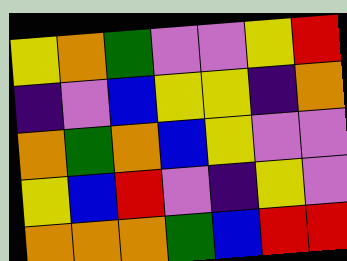[["yellow", "orange", "green", "violet", "violet", "yellow", "red"], ["indigo", "violet", "blue", "yellow", "yellow", "indigo", "orange"], ["orange", "green", "orange", "blue", "yellow", "violet", "violet"], ["yellow", "blue", "red", "violet", "indigo", "yellow", "violet"], ["orange", "orange", "orange", "green", "blue", "red", "red"]]